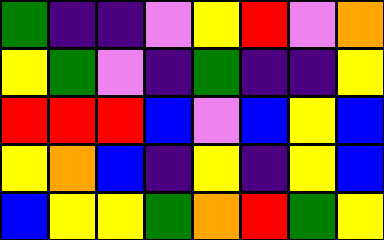[["green", "indigo", "indigo", "violet", "yellow", "red", "violet", "orange"], ["yellow", "green", "violet", "indigo", "green", "indigo", "indigo", "yellow"], ["red", "red", "red", "blue", "violet", "blue", "yellow", "blue"], ["yellow", "orange", "blue", "indigo", "yellow", "indigo", "yellow", "blue"], ["blue", "yellow", "yellow", "green", "orange", "red", "green", "yellow"]]